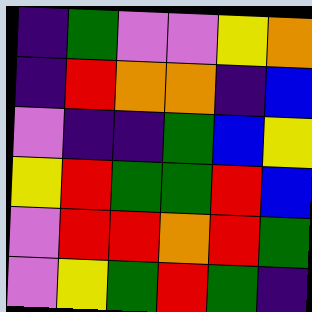[["indigo", "green", "violet", "violet", "yellow", "orange"], ["indigo", "red", "orange", "orange", "indigo", "blue"], ["violet", "indigo", "indigo", "green", "blue", "yellow"], ["yellow", "red", "green", "green", "red", "blue"], ["violet", "red", "red", "orange", "red", "green"], ["violet", "yellow", "green", "red", "green", "indigo"]]